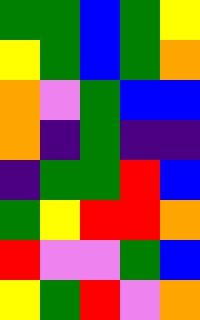[["green", "green", "blue", "green", "yellow"], ["yellow", "green", "blue", "green", "orange"], ["orange", "violet", "green", "blue", "blue"], ["orange", "indigo", "green", "indigo", "indigo"], ["indigo", "green", "green", "red", "blue"], ["green", "yellow", "red", "red", "orange"], ["red", "violet", "violet", "green", "blue"], ["yellow", "green", "red", "violet", "orange"]]